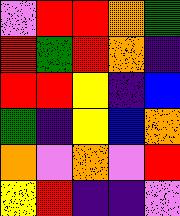[["violet", "red", "red", "orange", "green"], ["red", "green", "red", "orange", "indigo"], ["red", "red", "yellow", "indigo", "blue"], ["green", "indigo", "yellow", "blue", "orange"], ["orange", "violet", "orange", "violet", "red"], ["yellow", "red", "indigo", "indigo", "violet"]]